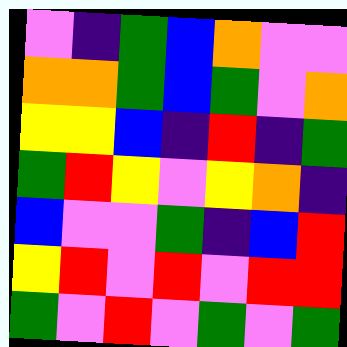[["violet", "indigo", "green", "blue", "orange", "violet", "violet"], ["orange", "orange", "green", "blue", "green", "violet", "orange"], ["yellow", "yellow", "blue", "indigo", "red", "indigo", "green"], ["green", "red", "yellow", "violet", "yellow", "orange", "indigo"], ["blue", "violet", "violet", "green", "indigo", "blue", "red"], ["yellow", "red", "violet", "red", "violet", "red", "red"], ["green", "violet", "red", "violet", "green", "violet", "green"]]